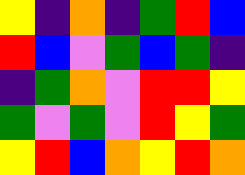[["yellow", "indigo", "orange", "indigo", "green", "red", "blue"], ["red", "blue", "violet", "green", "blue", "green", "indigo"], ["indigo", "green", "orange", "violet", "red", "red", "yellow"], ["green", "violet", "green", "violet", "red", "yellow", "green"], ["yellow", "red", "blue", "orange", "yellow", "red", "orange"]]